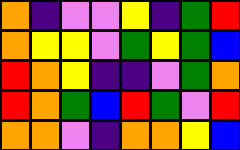[["orange", "indigo", "violet", "violet", "yellow", "indigo", "green", "red"], ["orange", "yellow", "yellow", "violet", "green", "yellow", "green", "blue"], ["red", "orange", "yellow", "indigo", "indigo", "violet", "green", "orange"], ["red", "orange", "green", "blue", "red", "green", "violet", "red"], ["orange", "orange", "violet", "indigo", "orange", "orange", "yellow", "blue"]]